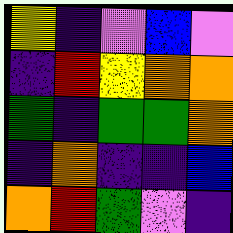[["yellow", "indigo", "violet", "blue", "violet"], ["indigo", "red", "yellow", "orange", "orange"], ["green", "indigo", "green", "green", "orange"], ["indigo", "orange", "indigo", "indigo", "blue"], ["orange", "red", "green", "violet", "indigo"]]